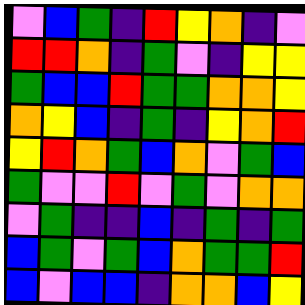[["violet", "blue", "green", "indigo", "red", "yellow", "orange", "indigo", "violet"], ["red", "red", "orange", "indigo", "green", "violet", "indigo", "yellow", "yellow"], ["green", "blue", "blue", "red", "green", "green", "orange", "orange", "yellow"], ["orange", "yellow", "blue", "indigo", "green", "indigo", "yellow", "orange", "red"], ["yellow", "red", "orange", "green", "blue", "orange", "violet", "green", "blue"], ["green", "violet", "violet", "red", "violet", "green", "violet", "orange", "orange"], ["violet", "green", "indigo", "indigo", "blue", "indigo", "green", "indigo", "green"], ["blue", "green", "violet", "green", "blue", "orange", "green", "green", "red"], ["blue", "violet", "blue", "blue", "indigo", "orange", "orange", "blue", "yellow"]]